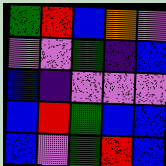[["green", "red", "blue", "orange", "violet"], ["violet", "violet", "green", "indigo", "blue"], ["blue", "indigo", "violet", "violet", "violet"], ["blue", "red", "green", "blue", "blue"], ["blue", "violet", "green", "red", "blue"]]